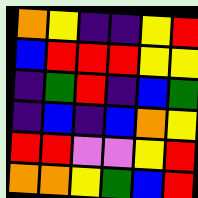[["orange", "yellow", "indigo", "indigo", "yellow", "red"], ["blue", "red", "red", "red", "yellow", "yellow"], ["indigo", "green", "red", "indigo", "blue", "green"], ["indigo", "blue", "indigo", "blue", "orange", "yellow"], ["red", "red", "violet", "violet", "yellow", "red"], ["orange", "orange", "yellow", "green", "blue", "red"]]